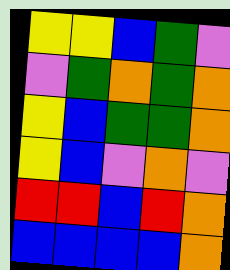[["yellow", "yellow", "blue", "green", "violet"], ["violet", "green", "orange", "green", "orange"], ["yellow", "blue", "green", "green", "orange"], ["yellow", "blue", "violet", "orange", "violet"], ["red", "red", "blue", "red", "orange"], ["blue", "blue", "blue", "blue", "orange"]]